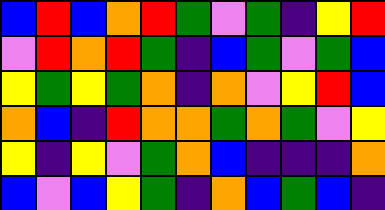[["blue", "red", "blue", "orange", "red", "green", "violet", "green", "indigo", "yellow", "red"], ["violet", "red", "orange", "red", "green", "indigo", "blue", "green", "violet", "green", "blue"], ["yellow", "green", "yellow", "green", "orange", "indigo", "orange", "violet", "yellow", "red", "blue"], ["orange", "blue", "indigo", "red", "orange", "orange", "green", "orange", "green", "violet", "yellow"], ["yellow", "indigo", "yellow", "violet", "green", "orange", "blue", "indigo", "indigo", "indigo", "orange"], ["blue", "violet", "blue", "yellow", "green", "indigo", "orange", "blue", "green", "blue", "indigo"]]